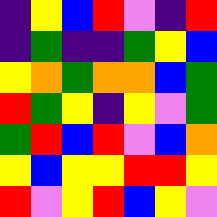[["indigo", "yellow", "blue", "red", "violet", "indigo", "red"], ["indigo", "green", "indigo", "indigo", "green", "yellow", "blue"], ["yellow", "orange", "green", "orange", "orange", "blue", "green"], ["red", "green", "yellow", "indigo", "yellow", "violet", "green"], ["green", "red", "blue", "red", "violet", "blue", "orange"], ["yellow", "blue", "yellow", "yellow", "red", "red", "yellow"], ["red", "violet", "yellow", "red", "blue", "yellow", "violet"]]